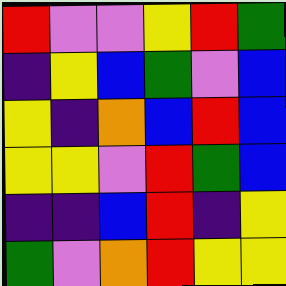[["red", "violet", "violet", "yellow", "red", "green"], ["indigo", "yellow", "blue", "green", "violet", "blue"], ["yellow", "indigo", "orange", "blue", "red", "blue"], ["yellow", "yellow", "violet", "red", "green", "blue"], ["indigo", "indigo", "blue", "red", "indigo", "yellow"], ["green", "violet", "orange", "red", "yellow", "yellow"]]